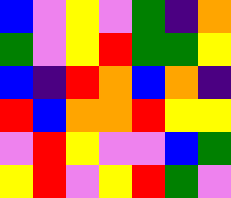[["blue", "violet", "yellow", "violet", "green", "indigo", "orange"], ["green", "violet", "yellow", "red", "green", "green", "yellow"], ["blue", "indigo", "red", "orange", "blue", "orange", "indigo"], ["red", "blue", "orange", "orange", "red", "yellow", "yellow"], ["violet", "red", "yellow", "violet", "violet", "blue", "green"], ["yellow", "red", "violet", "yellow", "red", "green", "violet"]]